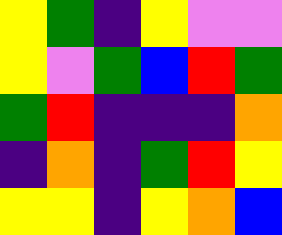[["yellow", "green", "indigo", "yellow", "violet", "violet"], ["yellow", "violet", "green", "blue", "red", "green"], ["green", "red", "indigo", "indigo", "indigo", "orange"], ["indigo", "orange", "indigo", "green", "red", "yellow"], ["yellow", "yellow", "indigo", "yellow", "orange", "blue"]]